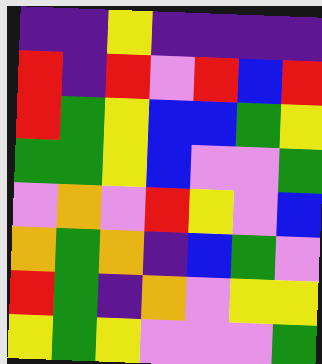[["indigo", "indigo", "yellow", "indigo", "indigo", "indigo", "indigo"], ["red", "indigo", "red", "violet", "red", "blue", "red"], ["red", "green", "yellow", "blue", "blue", "green", "yellow"], ["green", "green", "yellow", "blue", "violet", "violet", "green"], ["violet", "orange", "violet", "red", "yellow", "violet", "blue"], ["orange", "green", "orange", "indigo", "blue", "green", "violet"], ["red", "green", "indigo", "orange", "violet", "yellow", "yellow"], ["yellow", "green", "yellow", "violet", "violet", "violet", "green"]]